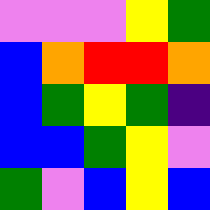[["violet", "violet", "violet", "yellow", "green"], ["blue", "orange", "red", "red", "orange"], ["blue", "green", "yellow", "green", "indigo"], ["blue", "blue", "green", "yellow", "violet"], ["green", "violet", "blue", "yellow", "blue"]]